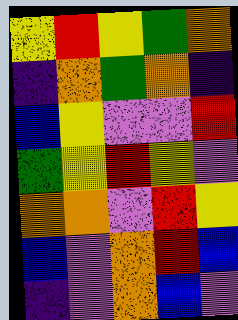[["yellow", "red", "yellow", "green", "orange"], ["indigo", "orange", "green", "orange", "indigo"], ["blue", "yellow", "violet", "violet", "red"], ["green", "yellow", "red", "yellow", "violet"], ["orange", "orange", "violet", "red", "yellow"], ["blue", "violet", "orange", "red", "blue"], ["indigo", "violet", "orange", "blue", "violet"]]